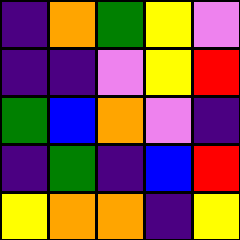[["indigo", "orange", "green", "yellow", "violet"], ["indigo", "indigo", "violet", "yellow", "red"], ["green", "blue", "orange", "violet", "indigo"], ["indigo", "green", "indigo", "blue", "red"], ["yellow", "orange", "orange", "indigo", "yellow"]]